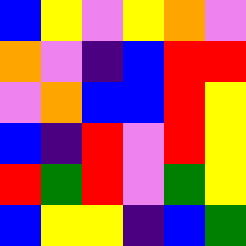[["blue", "yellow", "violet", "yellow", "orange", "violet"], ["orange", "violet", "indigo", "blue", "red", "red"], ["violet", "orange", "blue", "blue", "red", "yellow"], ["blue", "indigo", "red", "violet", "red", "yellow"], ["red", "green", "red", "violet", "green", "yellow"], ["blue", "yellow", "yellow", "indigo", "blue", "green"]]